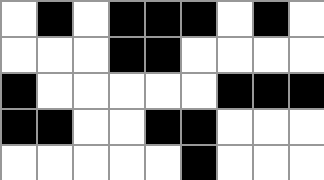[["white", "black", "white", "black", "black", "black", "white", "black", "white"], ["white", "white", "white", "black", "black", "white", "white", "white", "white"], ["black", "white", "white", "white", "white", "white", "black", "black", "black"], ["black", "black", "white", "white", "black", "black", "white", "white", "white"], ["white", "white", "white", "white", "white", "black", "white", "white", "white"]]